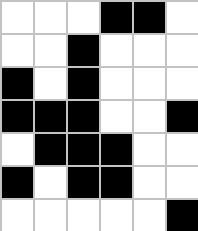[["white", "white", "white", "black", "black", "white"], ["white", "white", "black", "white", "white", "white"], ["black", "white", "black", "white", "white", "white"], ["black", "black", "black", "white", "white", "black"], ["white", "black", "black", "black", "white", "white"], ["black", "white", "black", "black", "white", "white"], ["white", "white", "white", "white", "white", "black"]]